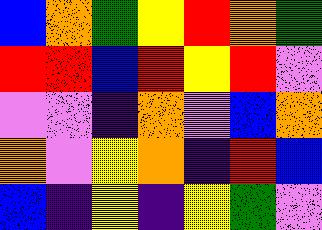[["blue", "orange", "green", "yellow", "red", "orange", "green"], ["red", "red", "blue", "red", "yellow", "red", "violet"], ["violet", "violet", "indigo", "orange", "violet", "blue", "orange"], ["orange", "violet", "yellow", "orange", "indigo", "red", "blue"], ["blue", "indigo", "yellow", "indigo", "yellow", "green", "violet"]]